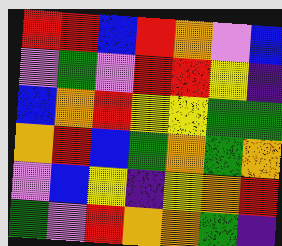[["red", "red", "blue", "red", "orange", "violet", "blue"], ["violet", "green", "violet", "red", "red", "yellow", "indigo"], ["blue", "orange", "red", "yellow", "yellow", "green", "green"], ["orange", "red", "blue", "green", "orange", "green", "orange"], ["violet", "blue", "yellow", "indigo", "yellow", "orange", "red"], ["green", "violet", "red", "orange", "orange", "green", "indigo"]]